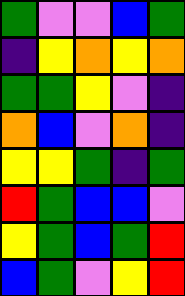[["green", "violet", "violet", "blue", "green"], ["indigo", "yellow", "orange", "yellow", "orange"], ["green", "green", "yellow", "violet", "indigo"], ["orange", "blue", "violet", "orange", "indigo"], ["yellow", "yellow", "green", "indigo", "green"], ["red", "green", "blue", "blue", "violet"], ["yellow", "green", "blue", "green", "red"], ["blue", "green", "violet", "yellow", "red"]]